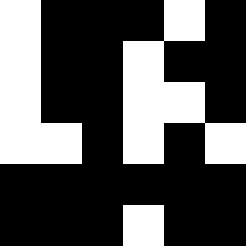[["white", "black", "black", "black", "white", "black"], ["white", "black", "black", "white", "black", "black"], ["white", "black", "black", "white", "white", "black"], ["white", "white", "black", "white", "black", "white"], ["black", "black", "black", "black", "black", "black"], ["black", "black", "black", "white", "black", "black"]]